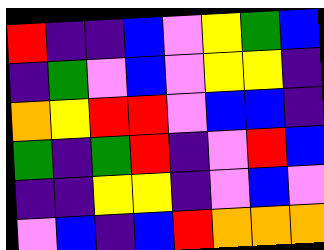[["red", "indigo", "indigo", "blue", "violet", "yellow", "green", "blue"], ["indigo", "green", "violet", "blue", "violet", "yellow", "yellow", "indigo"], ["orange", "yellow", "red", "red", "violet", "blue", "blue", "indigo"], ["green", "indigo", "green", "red", "indigo", "violet", "red", "blue"], ["indigo", "indigo", "yellow", "yellow", "indigo", "violet", "blue", "violet"], ["violet", "blue", "indigo", "blue", "red", "orange", "orange", "orange"]]